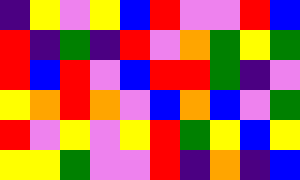[["indigo", "yellow", "violet", "yellow", "blue", "red", "violet", "violet", "red", "blue"], ["red", "indigo", "green", "indigo", "red", "violet", "orange", "green", "yellow", "green"], ["red", "blue", "red", "violet", "blue", "red", "red", "green", "indigo", "violet"], ["yellow", "orange", "red", "orange", "violet", "blue", "orange", "blue", "violet", "green"], ["red", "violet", "yellow", "violet", "yellow", "red", "green", "yellow", "blue", "yellow"], ["yellow", "yellow", "green", "violet", "violet", "red", "indigo", "orange", "indigo", "blue"]]